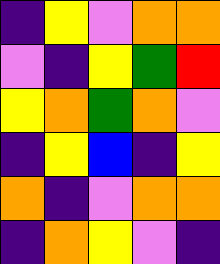[["indigo", "yellow", "violet", "orange", "orange"], ["violet", "indigo", "yellow", "green", "red"], ["yellow", "orange", "green", "orange", "violet"], ["indigo", "yellow", "blue", "indigo", "yellow"], ["orange", "indigo", "violet", "orange", "orange"], ["indigo", "orange", "yellow", "violet", "indigo"]]